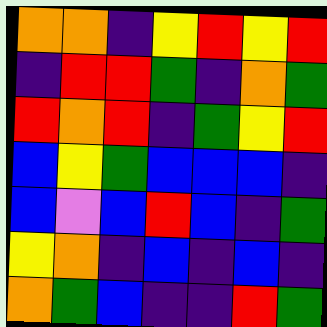[["orange", "orange", "indigo", "yellow", "red", "yellow", "red"], ["indigo", "red", "red", "green", "indigo", "orange", "green"], ["red", "orange", "red", "indigo", "green", "yellow", "red"], ["blue", "yellow", "green", "blue", "blue", "blue", "indigo"], ["blue", "violet", "blue", "red", "blue", "indigo", "green"], ["yellow", "orange", "indigo", "blue", "indigo", "blue", "indigo"], ["orange", "green", "blue", "indigo", "indigo", "red", "green"]]